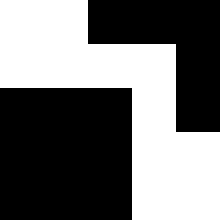[["white", "white", "black", "black", "black"], ["white", "white", "white", "white", "black"], ["black", "black", "black", "white", "black"], ["black", "black", "black", "white", "white"], ["black", "black", "black", "white", "white"]]